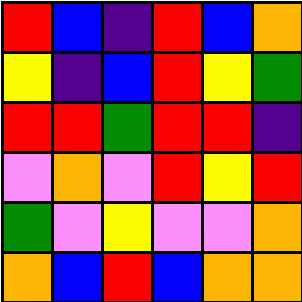[["red", "blue", "indigo", "red", "blue", "orange"], ["yellow", "indigo", "blue", "red", "yellow", "green"], ["red", "red", "green", "red", "red", "indigo"], ["violet", "orange", "violet", "red", "yellow", "red"], ["green", "violet", "yellow", "violet", "violet", "orange"], ["orange", "blue", "red", "blue", "orange", "orange"]]